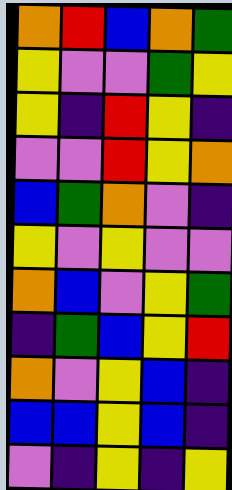[["orange", "red", "blue", "orange", "green"], ["yellow", "violet", "violet", "green", "yellow"], ["yellow", "indigo", "red", "yellow", "indigo"], ["violet", "violet", "red", "yellow", "orange"], ["blue", "green", "orange", "violet", "indigo"], ["yellow", "violet", "yellow", "violet", "violet"], ["orange", "blue", "violet", "yellow", "green"], ["indigo", "green", "blue", "yellow", "red"], ["orange", "violet", "yellow", "blue", "indigo"], ["blue", "blue", "yellow", "blue", "indigo"], ["violet", "indigo", "yellow", "indigo", "yellow"]]